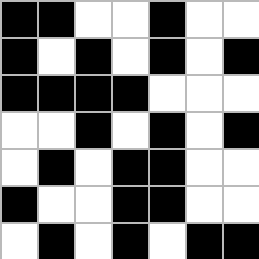[["black", "black", "white", "white", "black", "white", "white"], ["black", "white", "black", "white", "black", "white", "black"], ["black", "black", "black", "black", "white", "white", "white"], ["white", "white", "black", "white", "black", "white", "black"], ["white", "black", "white", "black", "black", "white", "white"], ["black", "white", "white", "black", "black", "white", "white"], ["white", "black", "white", "black", "white", "black", "black"]]